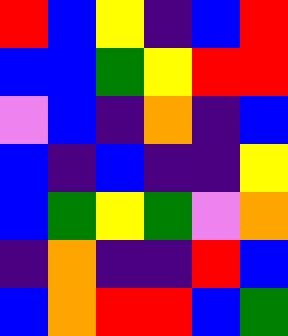[["red", "blue", "yellow", "indigo", "blue", "red"], ["blue", "blue", "green", "yellow", "red", "red"], ["violet", "blue", "indigo", "orange", "indigo", "blue"], ["blue", "indigo", "blue", "indigo", "indigo", "yellow"], ["blue", "green", "yellow", "green", "violet", "orange"], ["indigo", "orange", "indigo", "indigo", "red", "blue"], ["blue", "orange", "red", "red", "blue", "green"]]